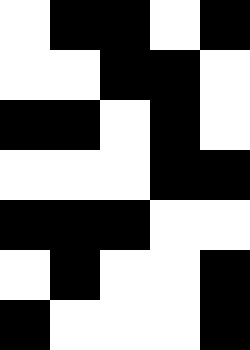[["white", "black", "black", "white", "black"], ["white", "white", "black", "black", "white"], ["black", "black", "white", "black", "white"], ["white", "white", "white", "black", "black"], ["black", "black", "black", "white", "white"], ["white", "black", "white", "white", "black"], ["black", "white", "white", "white", "black"]]